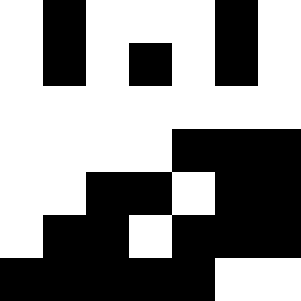[["white", "black", "white", "white", "white", "black", "white"], ["white", "black", "white", "black", "white", "black", "white"], ["white", "white", "white", "white", "white", "white", "white"], ["white", "white", "white", "white", "black", "black", "black"], ["white", "white", "black", "black", "white", "black", "black"], ["white", "black", "black", "white", "black", "black", "black"], ["black", "black", "black", "black", "black", "white", "white"]]